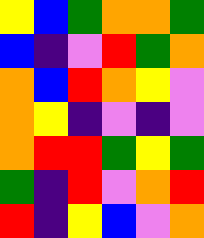[["yellow", "blue", "green", "orange", "orange", "green"], ["blue", "indigo", "violet", "red", "green", "orange"], ["orange", "blue", "red", "orange", "yellow", "violet"], ["orange", "yellow", "indigo", "violet", "indigo", "violet"], ["orange", "red", "red", "green", "yellow", "green"], ["green", "indigo", "red", "violet", "orange", "red"], ["red", "indigo", "yellow", "blue", "violet", "orange"]]